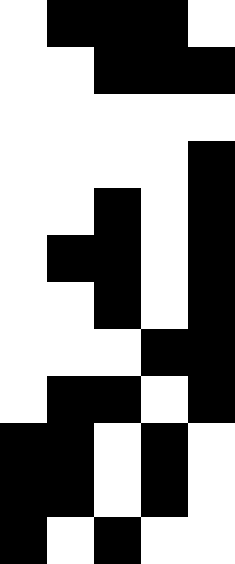[["white", "black", "black", "black", "white"], ["white", "white", "black", "black", "black"], ["white", "white", "white", "white", "white"], ["white", "white", "white", "white", "black"], ["white", "white", "black", "white", "black"], ["white", "black", "black", "white", "black"], ["white", "white", "black", "white", "black"], ["white", "white", "white", "black", "black"], ["white", "black", "black", "white", "black"], ["black", "black", "white", "black", "white"], ["black", "black", "white", "black", "white"], ["black", "white", "black", "white", "white"]]